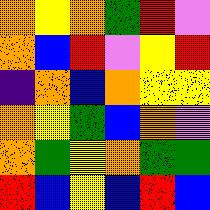[["orange", "yellow", "orange", "green", "red", "violet"], ["orange", "blue", "red", "violet", "yellow", "red"], ["indigo", "orange", "blue", "orange", "yellow", "yellow"], ["orange", "yellow", "green", "blue", "orange", "violet"], ["orange", "green", "yellow", "orange", "green", "green"], ["red", "blue", "yellow", "blue", "red", "blue"]]